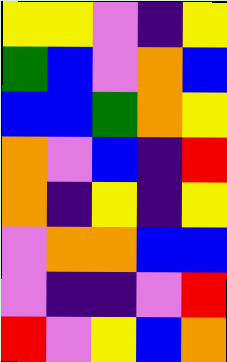[["yellow", "yellow", "violet", "indigo", "yellow"], ["green", "blue", "violet", "orange", "blue"], ["blue", "blue", "green", "orange", "yellow"], ["orange", "violet", "blue", "indigo", "red"], ["orange", "indigo", "yellow", "indigo", "yellow"], ["violet", "orange", "orange", "blue", "blue"], ["violet", "indigo", "indigo", "violet", "red"], ["red", "violet", "yellow", "blue", "orange"]]